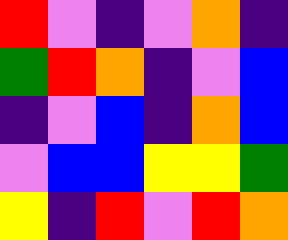[["red", "violet", "indigo", "violet", "orange", "indigo"], ["green", "red", "orange", "indigo", "violet", "blue"], ["indigo", "violet", "blue", "indigo", "orange", "blue"], ["violet", "blue", "blue", "yellow", "yellow", "green"], ["yellow", "indigo", "red", "violet", "red", "orange"]]